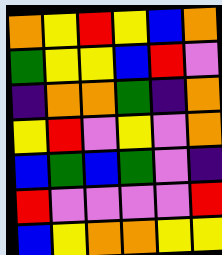[["orange", "yellow", "red", "yellow", "blue", "orange"], ["green", "yellow", "yellow", "blue", "red", "violet"], ["indigo", "orange", "orange", "green", "indigo", "orange"], ["yellow", "red", "violet", "yellow", "violet", "orange"], ["blue", "green", "blue", "green", "violet", "indigo"], ["red", "violet", "violet", "violet", "violet", "red"], ["blue", "yellow", "orange", "orange", "yellow", "yellow"]]